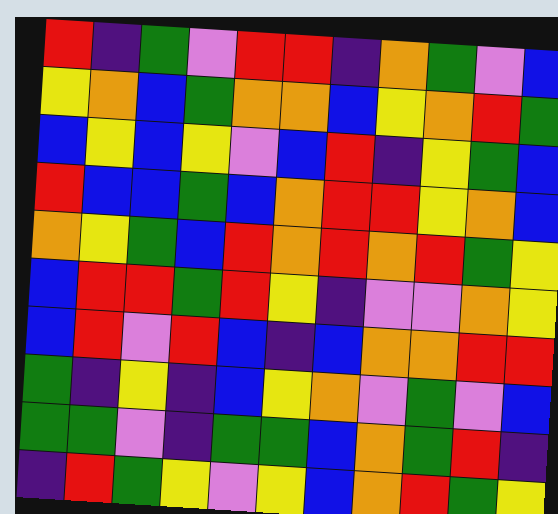[["red", "indigo", "green", "violet", "red", "red", "indigo", "orange", "green", "violet", "blue"], ["yellow", "orange", "blue", "green", "orange", "orange", "blue", "yellow", "orange", "red", "green"], ["blue", "yellow", "blue", "yellow", "violet", "blue", "red", "indigo", "yellow", "green", "blue"], ["red", "blue", "blue", "green", "blue", "orange", "red", "red", "yellow", "orange", "blue"], ["orange", "yellow", "green", "blue", "red", "orange", "red", "orange", "red", "green", "yellow"], ["blue", "red", "red", "green", "red", "yellow", "indigo", "violet", "violet", "orange", "yellow"], ["blue", "red", "violet", "red", "blue", "indigo", "blue", "orange", "orange", "red", "red"], ["green", "indigo", "yellow", "indigo", "blue", "yellow", "orange", "violet", "green", "violet", "blue"], ["green", "green", "violet", "indigo", "green", "green", "blue", "orange", "green", "red", "indigo"], ["indigo", "red", "green", "yellow", "violet", "yellow", "blue", "orange", "red", "green", "yellow"]]